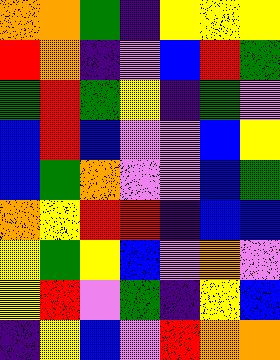[["orange", "orange", "green", "indigo", "yellow", "yellow", "yellow"], ["red", "orange", "indigo", "violet", "blue", "red", "green"], ["green", "red", "green", "yellow", "indigo", "green", "violet"], ["blue", "red", "blue", "violet", "violet", "blue", "yellow"], ["blue", "green", "orange", "violet", "violet", "blue", "green"], ["orange", "yellow", "red", "red", "indigo", "blue", "blue"], ["yellow", "green", "yellow", "blue", "violet", "orange", "violet"], ["yellow", "red", "violet", "green", "indigo", "yellow", "blue"], ["indigo", "yellow", "blue", "violet", "red", "orange", "orange"]]